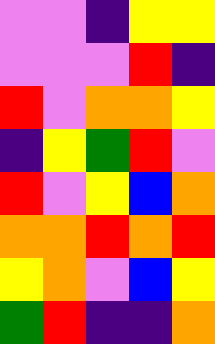[["violet", "violet", "indigo", "yellow", "yellow"], ["violet", "violet", "violet", "red", "indigo"], ["red", "violet", "orange", "orange", "yellow"], ["indigo", "yellow", "green", "red", "violet"], ["red", "violet", "yellow", "blue", "orange"], ["orange", "orange", "red", "orange", "red"], ["yellow", "orange", "violet", "blue", "yellow"], ["green", "red", "indigo", "indigo", "orange"]]